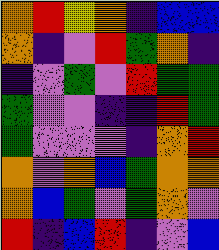[["orange", "red", "yellow", "orange", "indigo", "blue", "blue"], ["orange", "indigo", "violet", "red", "green", "orange", "indigo"], ["indigo", "violet", "green", "violet", "red", "green", "green"], ["green", "violet", "violet", "indigo", "indigo", "red", "green"], ["green", "violet", "violet", "violet", "indigo", "orange", "red"], ["orange", "violet", "orange", "blue", "green", "orange", "orange"], ["orange", "blue", "green", "violet", "green", "orange", "violet"], ["red", "indigo", "blue", "red", "indigo", "violet", "blue"]]